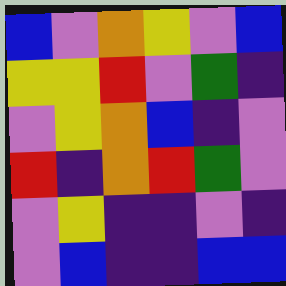[["blue", "violet", "orange", "yellow", "violet", "blue"], ["yellow", "yellow", "red", "violet", "green", "indigo"], ["violet", "yellow", "orange", "blue", "indigo", "violet"], ["red", "indigo", "orange", "red", "green", "violet"], ["violet", "yellow", "indigo", "indigo", "violet", "indigo"], ["violet", "blue", "indigo", "indigo", "blue", "blue"]]